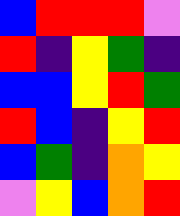[["blue", "red", "red", "red", "violet"], ["red", "indigo", "yellow", "green", "indigo"], ["blue", "blue", "yellow", "red", "green"], ["red", "blue", "indigo", "yellow", "red"], ["blue", "green", "indigo", "orange", "yellow"], ["violet", "yellow", "blue", "orange", "red"]]